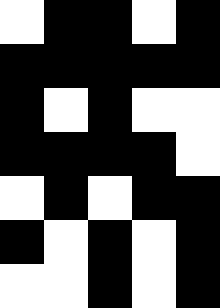[["white", "black", "black", "white", "black"], ["black", "black", "black", "black", "black"], ["black", "white", "black", "white", "white"], ["black", "black", "black", "black", "white"], ["white", "black", "white", "black", "black"], ["black", "white", "black", "white", "black"], ["white", "white", "black", "white", "black"]]